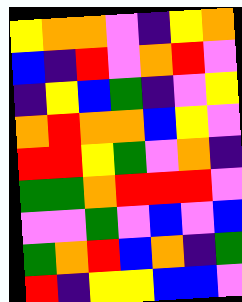[["yellow", "orange", "orange", "violet", "indigo", "yellow", "orange"], ["blue", "indigo", "red", "violet", "orange", "red", "violet"], ["indigo", "yellow", "blue", "green", "indigo", "violet", "yellow"], ["orange", "red", "orange", "orange", "blue", "yellow", "violet"], ["red", "red", "yellow", "green", "violet", "orange", "indigo"], ["green", "green", "orange", "red", "red", "red", "violet"], ["violet", "violet", "green", "violet", "blue", "violet", "blue"], ["green", "orange", "red", "blue", "orange", "indigo", "green"], ["red", "indigo", "yellow", "yellow", "blue", "blue", "violet"]]